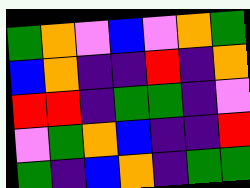[["green", "orange", "violet", "blue", "violet", "orange", "green"], ["blue", "orange", "indigo", "indigo", "red", "indigo", "orange"], ["red", "red", "indigo", "green", "green", "indigo", "violet"], ["violet", "green", "orange", "blue", "indigo", "indigo", "red"], ["green", "indigo", "blue", "orange", "indigo", "green", "green"]]